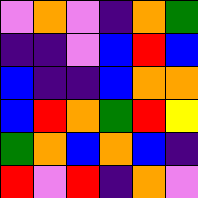[["violet", "orange", "violet", "indigo", "orange", "green"], ["indigo", "indigo", "violet", "blue", "red", "blue"], ["blue", "indigo", "indigo", "blue", "orange", "orange"], ["blue", "red", "orange", "green", "red", "yellow"], ["green", "orange", "blue", "orange", "blue", "indigo"], ["red", "violet", "red", "indigo", "orange", "violet"]]